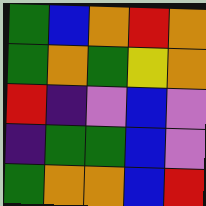[["green", "blue", "orange", "red", "orange"], ["green", "orange", "green", "yellow", "orange"], ["red", "indigo", "violet", "blue", "violet"], ["indigo", "green", "green", "blue", "violet"], ["green", "orange", "orange", "blue", "red"]]